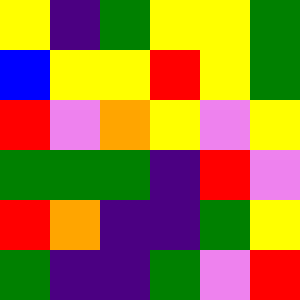[["yellow", "indigo", "green", "yellow", "yellow", "green"], ["blue", "yellow", "yellow", "red", "yellow", "green"], ["red", "violet", "orange", "yellow", "violet", "yellow"], ["green", "green", "green", "indigo", "red", "violet"], ["red", "orange", "indigo", "indigo", "green", "yellow"], ["green", "indigo", "indigo", "green", "violet", "red"]]